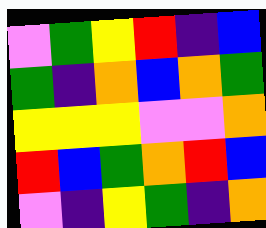[["violet", "green", "yellow", "red", "indigo", "blue"], ["green", "indigo", "orange", "blue", "orange", "green"], ["yellow", "yellow", "yellow", "violet", "violet", "orange"], ["red", "blue", "green", "orange", "red", "blue"], ["violet", "indigo", "yellow", "green", "indigo", "orange"]]